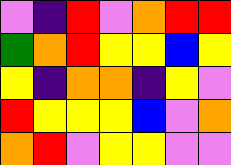[["violet", "indigo", "red", "violet", "orange", "red", "red"], ["green", "orange", "red", "yellow", "yellow", "blue", "yellow"], ["yellow", "indigo", "orange", "orange", "indigo", "yellow", "violet"], ["red", "yellow", "yellow", "yellow", "blue", "violet", "orange"], ["orange", "red", "violet", "yellow", "yellow", "violet", "violet"]]